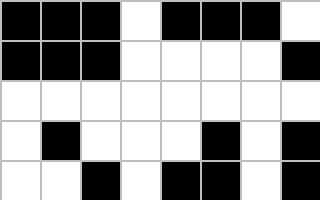[["black", "black", "black", "white", "black", "black", "black", "white"], ["black", "black", "black", "white", "white", "white", "white", "black"], ["white", "white", "white", "white", "white", "white", "white", "white"], ["white", "black", "white", "white", "white", "black", "white", "black"], ["white", "white", "black", "white", "black", "black", "white", "black"]]